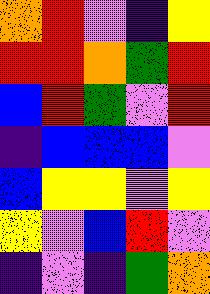[["orange", "red", "violet", "indigo", "yellow"], ["red", "red", "orange", "green", "red"], ["blue", "red", "green", "violet", "red"], ["indigo", "blue", "blue", "blue", "violet"], ["blue", "yellow", "yellow", "violet", "yellow"], ["yellow", "violet", "blue", "red", "violet"], ["indigo", "violet", "indigo", "green", "orange"]]